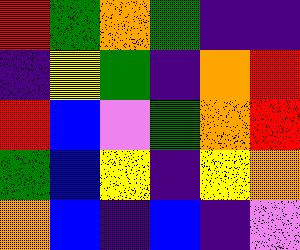[["red", "green", "orange", "green", "indigo", "indigo"], ["indigo", "yellow", "green", "indigo", "orange", "red"], ["red", "blue", "violet", "green", "orange", "red"], ["green", "blue", "yellow", "indigo", "yellow", "orange"], ["orange", "blue", "indigo", "blue", "indigo", "violet"]]